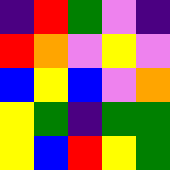[["indigo", "red", "green", "violet", "indigo"], ["red", "orange", "violet", "yellow", "violet"], ["blue", "yellow", "blue", "violet", "orange"], ["yellow", "green", "indigo", "green", "green"], ["yellow", "blue", "red", "yellow", "green"]]